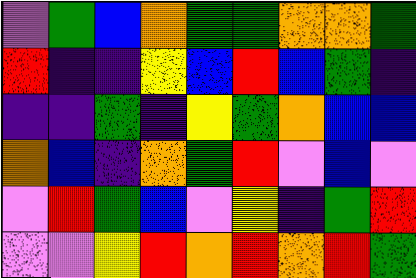[["violet", "green", "blue", "orange", "green", "green", "orange", "orange", "green"], ["red", "indigo", "indigo", "yellow", "blue", "red", "blue", "green", "indigo"], ["indigo", "indigo", "green", "indigo", "yellow", "green", "orange", "blue", "blue"], ["orange", "blue", "indigo", "orange", "green", "red", "violet", "blue", "violet"], ["violet", "red", "green", "blue", "violet", "yellow", "indigo", "green", "red"], ["violet", "violet", "yellow", "red", "orange", "red", "orange", "red", "green"]]